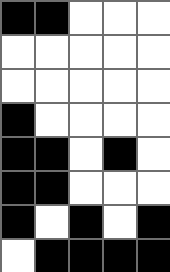[["black", "black", "white", "white", "white"], ["white", "white", "white", "white", "white"], ["white", "white", "white", "white", "white"], ["black", "white", "white", "white", "white"], ["black", "black", "white", "black", "white"], ["black", "black", "white", "white", "white"], ["black", "white", "black", "white", "black"], ["white", "black", "black", "black", "black"]]